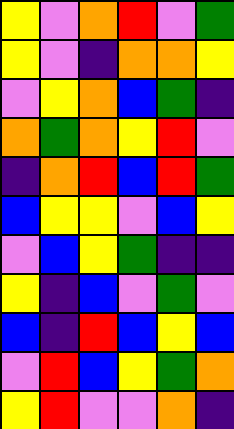[["yellow", "violet", "orange", "red", "violet", "green"], ["yellow", "violet", "indigo", "orange", "orange", "yellow"], ["violet", "yellow", "orange", "blue", "green", "indigo"], ["orange", "green", "orange", "yellow", "red", "violet"], ["indigo", "orange", "red", "blue", "red", "green"], ["blue", "yellow", "yellow", "violet", "blue", "yellow"], ["violet", "blue", "yellow", "green", "indigo", "indigo"], ["yellow", "indigo", "blue", "violet", "green", "violet"], ["blue", "indigo", "red", "blue", "yellow", "blue"], ["violet", "red", "blue", "yellow", "green", "orange"], ["yellow", "red", "violet", "violet", "orange", "indigo"]]